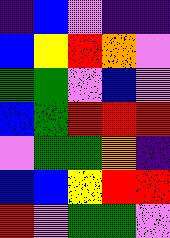[["indigo", "blue", "violet", "indigo", "indigo"], ["blue", "yellow", "red", "orange", "violet"], ["green", "green", "violet", "blue", "violet"], ["blue", "green", "red", "red", "red"], ["violet", "green", "green", "orange", "indigo"], ["blue", "blue", "yellow", "red", "red"], ["red", "violet", "green", "green", "violet"]]